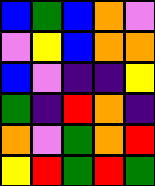[["blue", "green", "blue", "orange", "violet"], ["violet", "yellow", "blue", "orange", "orange"], ["blue", "violet", "indigo", "indigo", "yellow"], ["green", "indigo", "red", "orange", "indigo"], ["orange", "violet", "green", "orange", "red"], ["yellow", "red", "green", "red", "green"]]